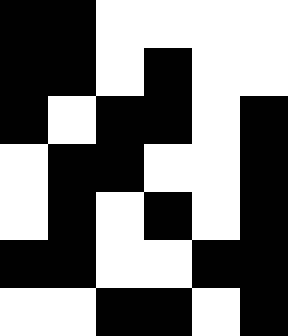[["black", "black", "white", "white", "white", "white"], ["black", "black", "white", "black", "white", "white"], ["black", "white", "black", "black", "white", "black"], ["white", "black", "black", "white", "white", "black"], ["white", "black", "white", "black", "white", "black"], ["black", "black", "white", "white", "black", "black"], ["white", "white", "black", "black", "white", "black"]]